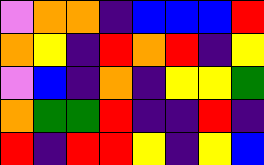[["violet", "orange", "orange", "indigo", "blue", "blue", "blue", "red"], ["orange", "yellow", "indigo", "red", "orange", "red", "indigo", "yellow"], ["violet", "blue", "indigo", "orange", "indigo", "yellow", "yellow", "green"], ["orange", "green", "green", "red", "indigo", "indigo", "red", "indigo"], ["red", "indigo", "red", "red", "yellow", "indigo", "yellow", "blue"]]